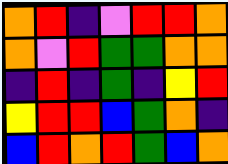[["orange", "red", "indigo", "violet", "red", "red", "orange"], ["orange", "violet", "red", "green", "green", "orange", "orange"], ["indigo", "red", "indigo", "green", "indigo", "yellow", "red"], ["yellow", "red", "red", "blue", "green", "orange", "indigo"], ["blue", "red", "orange", "red", "green", "blue", "orange"]]